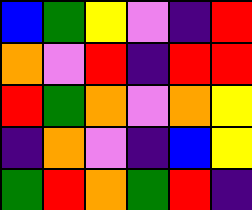[["blue", "green", "yellow", "violet", "indigo", "red"], ["orange", "violet", "red", "indigo", "red", "red"], ["red", "green", "orange", "violet", "orange", "yellow"], ["indigo", "orange", "violet", "indigo", "blue", "yellow"], ["green", "red", "orange", "green", "red", "indigo"]]